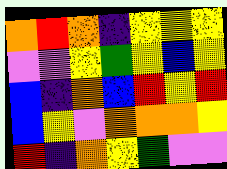[["orange", "red", "orange", "indigo", "yellow", "yellow", "yellow"], ["violet", "violet", "yellow", "green", "yellow", "blue", "yellow"], ["blue", "indigo", "orange", "blue", "red", "yellow", "red"], ["blue", "yellow", "violet", "orange", "orange", "orange", "yellow"], ["red", "indigo", "orange", "yellow", "green", "violet", "violet"]]